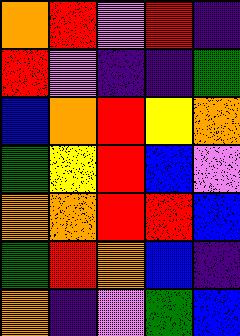[["orange", "red", "violet", "red", "indigo"], ["red", "violet", "indigo", "indigo", "green"], ["blue", "orange", "red", "yellow", "orange"], ["green", "yellow", "red", "blue", "violet"], ["orange", "orange", "red", "red", "blue"], ["green", "red", "orange", "blue", "indigo"], ["orange", "indigo", "violet", "green", "blue"]]